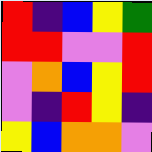[["red", "indigo", "blue", "yellow", "green"], ["red", "red", "violet", "violet", "red"], ["violet", "orange", "blue", "yellow", "red"], ["violet", "indigo", "red", "yellow", "indigo"], ["yellow", "blue", "orange", "orange", "violet"]]